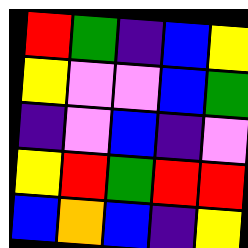[["red", "green", "indigo", "blue", "yellow"], ["yellow", "violet", "violet", "blue", "green"], ["indigo", "violet", "blue", "indigo", "violet"], ["yellow", "red", "green", "red", "red"], ["blue", "orange", "blue", "indigo", "yellow"]]